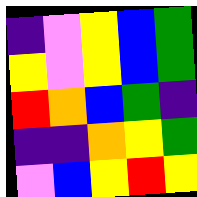[["indigo", "violet", "yellow", "blue", "green"], ["yellow", "violet", "yellow", "blue", "green"], ["red", "orange", "blue", "green", "indigo"], ["indigo", "indigo", "orange", "yellow", "green"], ["violet", "blue", "yellow", "red", "yellow"]]